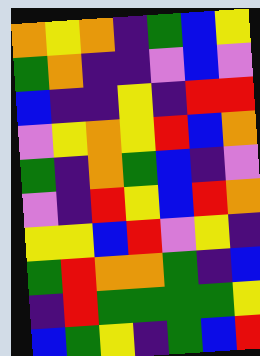[["orange", "yellow", "orange", "indigo", "green", "blue", "yellow"], ["green", "orange", "indigo", "indigo", "violet", "blue", "violet"], ["blue", "indigo", "indigo", "yellow", "indigo", "red", "red"], ["violet", "yellow", "orange", "yellow", "red", "blue", "orange"], ["green", "indigo", "orange", "green", "blue", "indigo", "violet"], ["violet", "indigo", "red", "yellow", "blue", "red", "orange"], ["yellow", "yellow", "blue", "red", "violet", "yellow", "indigo"], ["green", "red", "orange", "orange", "green", "indigo", "blue"], ["indigo", "red", "green", "green", "green", "green", "yellow"], ["blue", "green", "yellow", "indigo", "green", "blue", "red"]]